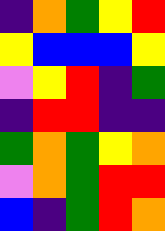[["indigo", "orange", "green", "yellow", "red"], ["yellow", "blue", "blue", "blue", "yellow"], ["violet", "yellow", "red", "indigo", "green"], ["indigo", "red", "red", "indigo", "indigo"], ["green", "orange", "green", "yellow", "orange"], ["violet", "orange", "green", "red", "red"], ["blue", "indigo", "green", "red", "orange"]]